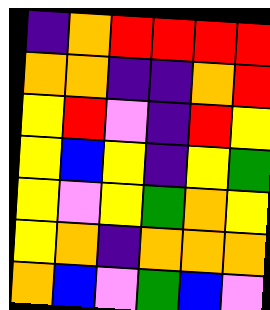[["indigo", "orange", "red", "red", "red", "red"], ["orange", "orange", "indigo", "indigo", "orange", "red"], ["yellow", "red", "violet", "indigo", "red", "yellow"], ["yellow", "blue", "yellow", "indigo", "yellow", "green"], ["yellow", "violet", "yellow", "green", "orange", "yellow"], ["yellow", "orange", "indigo", "orange", "orange", "orange"], ["orange", "blue", "violet", "green", "blue", "violet"]]